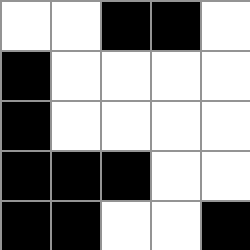[["white", "white", "black", "black", "white"], ["black", "white", "white", "white", "white"], ["black", "white", "white", "white", "white"], ["black", "black", "black", "white", "white"], ["black", "black", "white", "white", "black"]]